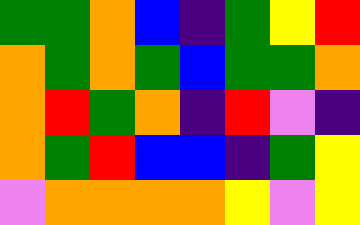[["green", "green", "orange", "blue", "indigo", "green", "yellow", "red"], ["orange", "green", "orange", "green", "blue", "green", "green", "orange"], ["orange", "red", "green", "orange", "indigo", "red", "violet", "indigo"], ["orange", "green", "red", "blue", "blue", "indigo", "green", "yellow"], ["violet", "orange", "orange", "orange", "orange", "yellow", "violet", "yellow"]]